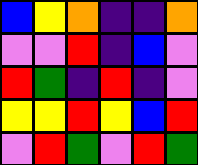[["blue", "yellow", "orange", "indigo", "indigo", "orange"], ["violet", "violet", "red", "indigo", "blue", "violet"], ["red", "green", "indigo", "red", "indigo", "violet"], ["yellow", "yellow", "red", "yellow", "blue", "red"], ["violet", "red", "green", "violet", "red", "green"]]